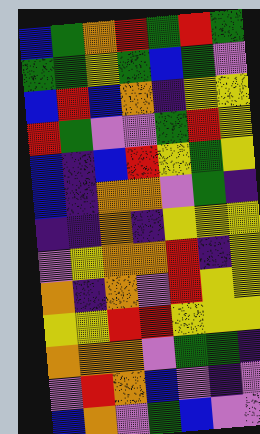[["blue", "green", "orange", "red", "green", "red", "green"], ["green", "green", "yellow", "green", "blue", "green", "violet"], ["blue", "red", "blue", "orange", "indigo", "yellow", "yellow"], ["red", "green", "violet", "violet", "green", "red", "yellow"], ["blue", "indigo", "blue", "red", "yellow", "green", "yellow"], ["blue", "indigo", "orange", "orange", "violet", "green", "indigo"], ["indigo", "indigo", "orange", "indigo", "yellow", "yellow", "yellow"], ["violet", "yellow", "orange", "orange", "red", "indigo", "yellow"], ["orange", "indigo", "orange", "violet", "red", "yellow", "yellow"], ["yellow", "yellow", "red", "red", "yellow", "yellow", "yellow"], ["orange", "orange", "orange", "violet", "green", "green", "indigo"], ["violet", "red", "orange", "blue", "violet", "indigo", "violet"], ["blue", "orange", "violet", "green", "blue", "violet", "violet"]]